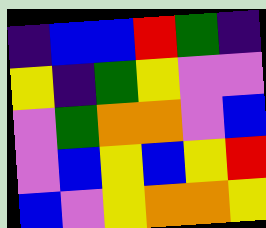[["indigo", "blue", "blue", "red", "green", "indigo"], ["yellow", "indigo", "green", "yellow", "violet", "violet"], ["violet", "green", "orange", "orange", "violet", "blue"], ["violet", "blue", "yellow", "blue", "yellow", "red"], ["blue", "violet", "yellow", "orange", "orange", "yellow"]]